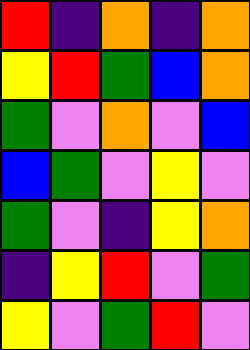[["red", "indigo", "orange", "indigo", "orange"], ["yellow", "red", "green", "blue", "orange"], ["green", "violet", "orange", "violet", "blue"], ["blue", "green", "violet", "yellow", "violet"], ["green", "violet", "indigo", "yellow", "orange"], ["indigo", "yellow", "red", "violet", "green"], ["yellow", "violet", "green", "red", "violet"]]